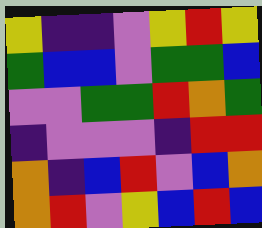[["yellow", "indigo", "indigo", "violet", "yellow", "red", "yellow"], ["green", "blue", "blue", "violet", "green", "green", "blue"], ["violet", "violet", "green", "green", "red", "orange", "green"], ["indigo", "violet", "violet", "violet", "indigo", "red", "red"], ["orange", "indigo", "blue", "red", "violet", "blue", "orange"], ["orange", "red", "violet", "yellow", "blue", "red", "blue"]]